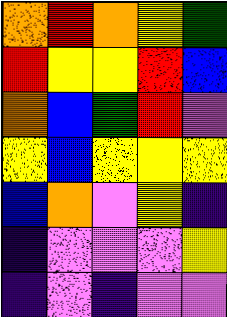[["orange", "red", "orange", "yellow", "green"], ["red", "yellow", "yellow", "red", "blue"], ["orange", "blue", "green", "red", "violet"], ["yellow", "blue", "yellow", "yellow", "yellow"], ["blue", "orange", "violet", "yellow", "indigo"], ["indigo", "violet", "violet", "violet", "yellow"], ["indigo", "violet", "indigo", "violet", "violet"]]